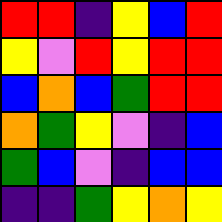[["red", "red", "indigo", "yellow", "blue", "red"], ["yellow", "violet", "red", "yellow", "red", "red"], ["blue", "orange", "blue", "green", "red", "red"], ["orange", "green", "yellow", "violet", "indigo", "blue"], ["green", "blue", "violet", "indigo", "blue", "blue"], ["indigo", "indigo", "green", "yellow", "orange", "yellow"]]